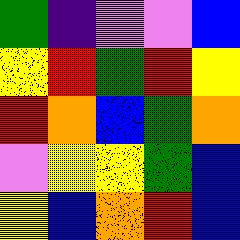[["green", "indigo", "violet", "violet", "blue"], ["yellow", "red", "green", "red", "yellow"], ["red", "orange", "blue", "green", "orange"], ["violet", "yellow", "yellow", "green", "blue"], ["yellow", "blue", "orange", "red", "blue"]]